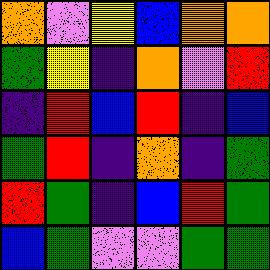[["orange", "violet", "yellow", "blue", "orange", "orange"], ["green", "yellow", "indigo", "orange", "violet", "red"], ["indigo", "red", "blue", "red", "indigo", "blue"], ["green", "red", "indigo", "orange", "indigo", "green"], ["red", "green", "indigo", "blue", "red", "green"], ["blue", "green", "violet", "violet", "green", "green"]]